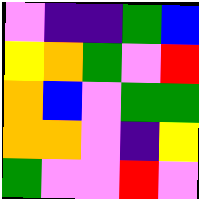[["violet", "indigo", "indigo", "green", "blue"], ["yellow", "orange", "green", "violet", "red"], ["orange", "blue", "violet", "green", "green"], ["orange", "orange", "violet", "indigo", "yellow"], ["green", "violet", "violet", "red", "violet"]]